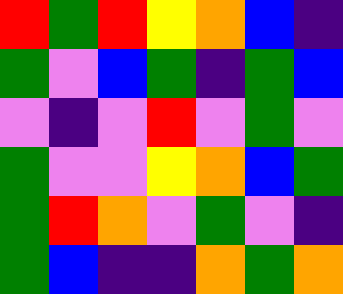[["red", "green", "red", "yellow", "orange", "blue", "indigo"], ["green", "violet", "blue", "green", "indigo", "green", "blue"], ["violet", "indigo", "violet", "red", "violet", "green", "violet"], ["green", "violet", "violet", "yellow", "orange", "blue", "green"], ["green", "red", "orange", "violet", "green", "violet", "indigo"], ["green", "blue", "indigo", "indigo", "orange", "green", "orange"]]